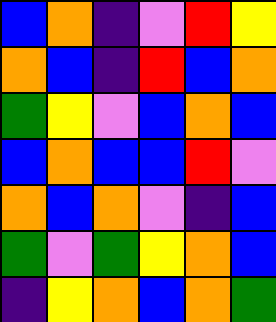[["blue", "orange", "indigo", "violet", "red", "yellow"], ["orange", "blue", "indigo", "red", "blue", "orange"], ["green", "yellow", "violet", "blue", "orange", "blue"], ["blue", "orange", "blue", "blue", "red", "violet"], ["orange", "blue", "orange", "violet", "indigo", "blue"], ["green", "violet", "green", "yellow", "orange", "blue"], ["indigo", "yellow", "orange", "blue", "orange", "green"]]